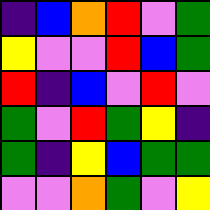[["indigo", "blue", "orange", "red", "violet", "green"], ["yellow", "violet", "violet", "red", "blue", "green"], ["red", "indigo", "blue", "violet", "red", "violet"], ["green", "violet", "red", "green", "yellow", "indigo"], ["green", "indigo", "yellow", "blue", "green", "green"], ["violet", "violet", "orange", "green", "violet", "yellow"]]